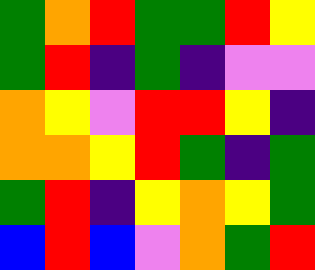[["green", "orange", "red", "green", "green", "red", "yellow"], ["green", "red", "indigo", "green", "indigo", "violet", "violet"], ["orange", "yellow", "violet", "red", "red", "yellow", "indigo"], ["orange", "orange", "yellow", "red", "green", "indigo", "green"], ["green", "red", "indigo", "yellow", "orange", "yellow", "green"], ["blue", "red", "blue", "violet", "orange", "green", "red"]]